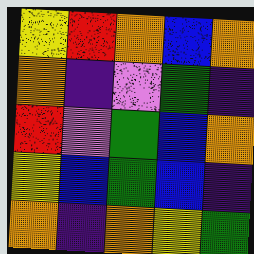[["yellow", "red", "orange", "blue", "orange"], ["orange", "indigo", "violet", "green", "indigo"], ["red", "violet", "green", "blue", "orange"], ["yellow", "blue", "green", "blue", "indigo"], ["orange", "indigo", "orange", "yellow", "green"]]